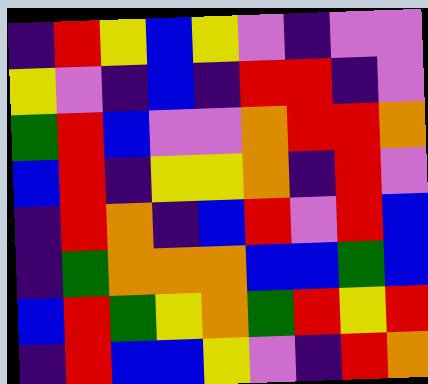[["indigo", "red", "yellow", "blue", "yellow", "violet", "indigo", "violet", "violet"], ["yellow", "violet", "indigo", "blue", "indigo", "red", "red", "indigo", "violet"], ["green", "red", "blue", "violet", "violet", "orange", "red", "red", "orange"], ["blue", "red", "indigo", "yellow", "yellow", "orange", "indigo", "red", "violet"], ["indigo", "red", "orange", "indigo", "blue", "red", "violet", "red", "blue"], ["indigo", "green", "orange", "orange", "orange", "blue", "blue", "green", "blue"], ["blue", "red", "green", "yellow", "orange", "green", "red", "yellow", "red"], ["indigo", "red", "blue", "blue", "yellow", "violet", "indigo", "red", "orange"]]